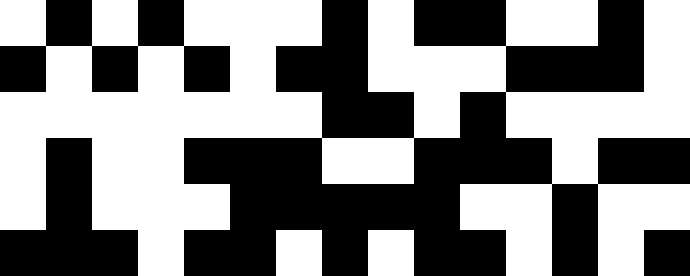[["white", "black", "white", "black", "white", "white", "white", "black", "white", "black", "black", "white", "white", "black", "white"], ["black", "white", "black", "white", "black", "white", "black", "black", "white", "white", "white", "black", "black", "black", "white"], ["white", "white", "white", "white", "white", "white", "white", "black", "black", "white", "black", "white", "white", "white", "white"], ["white", "black", "white", "white", "black", "black", "black", "white", "white", "black", "black", "black", "white", "black", "black"], ["white", "black", "white", "white", "white", "black", "black", "black", "black", "black", "white", "white", "black", "white", "white"], ["black", "black", "black", "white", "black", "black", "white", "black", "white", "black", "black", "white", "black", "white", "black"]]